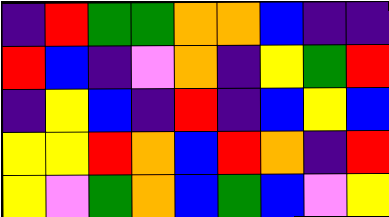[["indigo", "red", "green", "green", "orange", "orange", "blue", "indigo", "indigo"], ["red", "blue", "indigo", "violet", "orange", "indigo", "yellow", "green", "red"], ["indigo", "yellow", "blue", "indigo", "red", "indigo", "blue", "yellow", "blue"], ["yellow", "yellow", "red", "orange", "blue", "red", "orange", "indigo", "red"], ["yellow", "violet", "green", "orange", "blue", "green", "blue", "violet", "yellow"]]